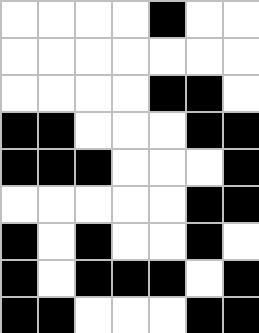[["white", "white", "white", "white", "black", "white", "white"], ["white", "white", "white", "white", "white", "white", "white"], ["white", "white", "white", "white", "black", "black", "white"], ["black", "black", "white", "white", "white", "black", "black"], ["black", "black", "black", "white", "white", "white", "black"], ["white", "white", "white", "white", "white", "black", "black"], ["black", "white", "black", "white", "white", "black", "white"], ["black", "white", "black", "black", "black", "white", "black"], ["black", "black", "white", "white", "white", "black", "black"]]